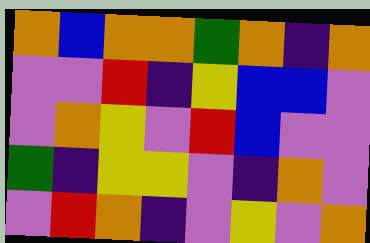[["orange", "blue", "orange", "orange", "green", "orange", "indigo", "orange"], ["violet", "violet", "red", "indigo", "yellow", "blue", "blue", "violet"], ["violet", "orange", "yellow", "violet", "red", "blue", "violet", "violet"], ["green", "indigo", "yellow", "yellow", "violet", "indigo", "orange", "violet"], ["violet", "red", "orange", "indigo", "violet", "yellow", "violet", "orange"]]